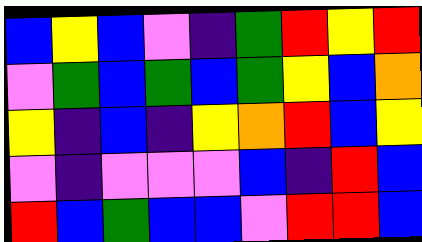[["blue", "yellow", "blue", "violet", "indigo", "green", "red", "yellow", "red"], ["violet", "green", "blue", "green", "blue", "green", "yellow", "blue", "orange"], ["yellow", "indigo", "blue", "indigo", "yellow", "orange", "red", "blue", "yellow"], ["violet", "indigo", "violet", "violet", "violet", "blue", "indigo", "red", "blue"], ["red", "blue", "green", "blue", "blue", "violet", "red", "red", "blue"]]